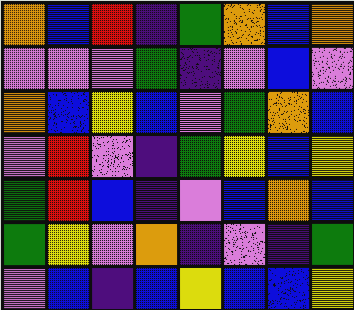[["orange", "blue", "red", "indigo", "green", "orange", "blue", "orange"], ["violet", "violet", "violet", "green", "indigo", "violet", "blue", "violet"], ["orange", "blue", "yellow", "blue", "violet", "green", "orange", "blue"], ["violet", "red", "violet", "indigo", "green", "yellow", "blue", "yellow"], ["green", "red", "blue", "indigo", "violet", "blue", "orange", "blue"], ["green", "yellow", "violet", "orange", "indigo", "violet", "indigo", "green"], ["violet", "blue", "indigo", "blue", "yellow", "blue", "blue", "yellow"]]